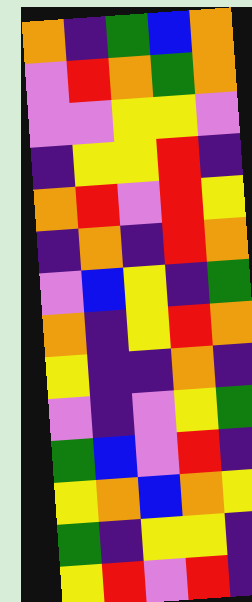[["orange", "indigo", "green", "blue", "orange"], ["violet", "red", "orange", "green", "orange"], ["violet", "violet", "yellow", "yellow", "violet"], ["indigo", "yellow", "yellow", "red", "indigo"], ["orange", "red", "violet", "red", "yellow"], ["indigo", "orange", "indigo", "red", "orange"], ["violet", "blue", "yellow", "indigo", "green"], ["orange", "indigo", "yellow", "red", "orange"], ["yellow", "indigo", "indigo", "orange", "indigo"], ["violet", "indigo", "violet", "yellow", "green"], ["green", "blue", "violet", "red", "indigo"], ["yellow", "orange", "blue", "orange", "yellow"], ["green", "indigo", "yellow", "yellow", "indigo"], ["yellow", "red", "violet", "red", "indigo"]]